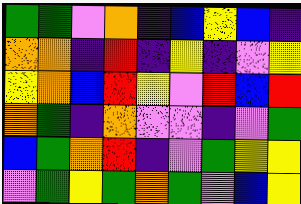[["green", "green", "violet", "orange", "indigo", "blue", "yellow", "blue", "indigo"], ["orange", "orange", "indigo", "red", "indigo", "yellow", "indigo", "violet", "yellow"], ["yellow", "orange", "blue", "red", "yellow", "violet", "red", "blue", "red"], ["orange", "green", "indigo", "orange", "violet", "violet", "indigo", "violet", "green"], ["blue", "green", "orange", "red", "indigo", "violet", "green", "yellow", "yellow"], ["violet", "green", "yellow", "green", "orange", "green", "violet", "blue", "yellow"]]